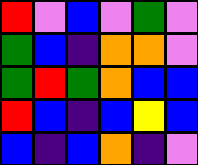[["red", "violet", "blue", "violet", "green", "violet"], ["green", "blue", "indigo", "orange", "orange", "violet"], ["green", "red", "green", "orange", "blue", "blue"], ["red", "blue", "indigo", "blue", "yellow", "blue"], ["blue", "indigo", "blue", "orange", "indigo", "violet"]]